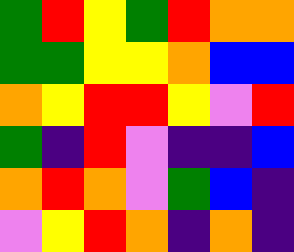[["green", "red", "yellow", "green", "red", "orange", "orange"], ["green", "green", "yellow", "yellow", "orange", "blue", "blue"], ["orange", "yellow", "red", "red", "yellow", "violet", "red"], ["green", "indigo", "red", "violet", "indigo", "indigo", "blue"], ["orange", "red", "orange", "violet", "green", "blue", "indigo"], ["violet", "yellow", "red", "orange", "indigo", "orange", "indigo"]]